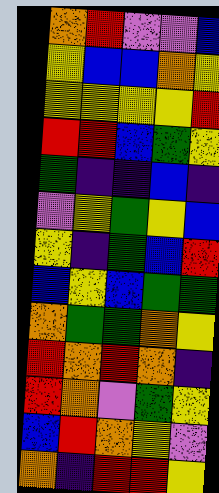[["orange", "red", "violet", "violet", "blue"], ["yellow", "blue", "blue", "orange", "yellow"], ["yellow", "yellow", "yellow", "yellow", "red"], ["red", "red", "blue", "green", "yellow"], ["green", "indigo", "indigo", "blue", "indigo"], ["violet", "yellow", "green", "yellow", "blue"], ["yellow", "indigo", "green", "blue", "red"], ["blue", "yellow", "blue", "green", "green"], ["orange", "green", "green", "orange", "yellow"], ["red", "orange", "red", "orange", "indigo"], ["red", "orange", "violet", "green", "yellow"], ["blue", "red", "orange", "yellow", "violet"], ["orange", "indigo", "red", "red", "yellow"]]